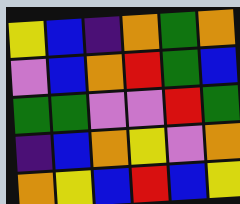[["yellow", "blue", "indigo", "orange", "green", "orange"], ["violet", "blue", "orange", "red", "green", "blue"], ["green", "green", "violet", "violet", "red", "green"], ["indigo", "blue", "orange", "yellow", "violet", "orange"], ["orange", "yellow", "blue", "red", "blue", "yellow"]]